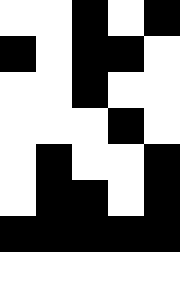[["white", "white", "black", "white", "black"], ["black", "white", "black", "black", "white"], ["white", "white", "black", "white", "white"], ["white", "white", "white", "black", "white"], ["white", "black", "white", "white", "black"], ["white", "black", "black", "white", "black"], ["black", "black", "black", "black", "black"], ["white", "white", "white", "white", "white"]]